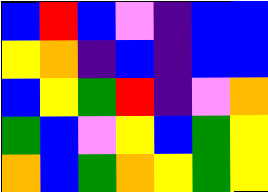[["blue", "red", "blue", "violet", "indigo", "blue", "blue"], ["yellow", "orange", "indigo", "blue", "indigo", "blue", "blue"], ["blue", "yellow", "green", "red", "indigo", "violet", "orange"], ["green", "blue", "violet", "yellow", "blue", "green", "yellow"], ["orange", "blue", "green", "orange", "yellow", "green", "yellow"]]